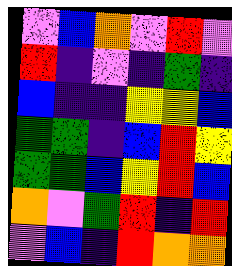[["violet", "blue", "orange", "violet", "red", "violet"], ["red", "indigo", "violet", "indigo", "green", "indigo"], ["blue", "indigo", "indigo", "yellow", "yellow", "blue"], ["green", "green", "indigo", "blue", "red", "yellow"], ["green", "green", "blue", "yellow", "red", "blue"], ["orange", "violet", "green", "red", "indigo", "red"], ["violet", "blue", "indigo", "red", "orange", "orange"]]